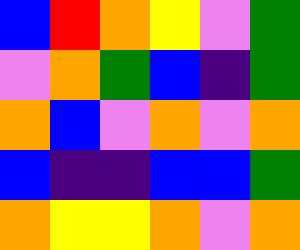[["blue", "red", "orange", "yellow", "violet", "green"], ["violet", "orange", "green", "blue", "indigo", "green"], ["orange", "blue", "violet", "orange", "violet", "orange"], ["blue", "indigo", "indigo", "blue", "blue", "green"], ["orange", "yellow", "yellow", "orange", "violet", "orange"]]